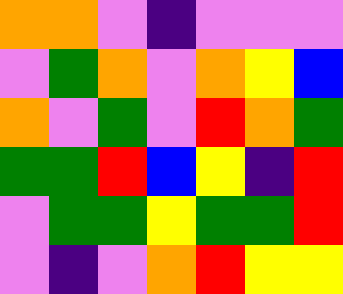[["orange", "orange", "violet", "indigo", "violet", "violet", "violet"], ["violet", "green", "orange", "violet", "orange", "yellow", "blue"], ["orange", "violet", "green", "violet", "red", "orange", "green"], ["green", "green", "red", "blue", "yellow", "indigo", "red"], ["violet", "green", "green", "yellow", "green", "green", "red"], ["violet", "indigo", "violet", "orange", "red", "yellow", "yellow"]]